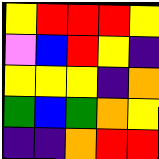[["yellow", "red", "red", "red", "yellow"], ["violet", "blue", "red", "yellow", "indigo"], ["yellow", "yellow", "yellow", "indigo", "orange"], ["green", "blue", "green", "orange", "yellow"], ["indigo", "indigo", "orange", "red", "red"]]